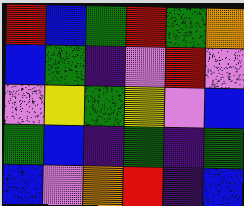[["red", "blue", "green", "red", "green", "orange"], ["blue", "green", "indigo", "violet", "red", "violet"], ["violet", "yellow", "green", "yellow", "violet", "blue"], ["green", "blue", "indigo", "green", "indigo", "green"], ["blue", "violet", "orange", "red", "indigo", "blue"]]